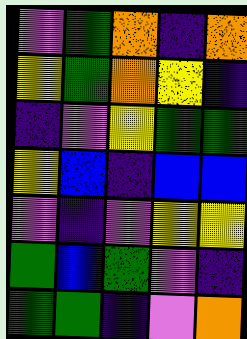[["violet", "green", "orange", "indigo", "orange"], ["yellow", "green", "orange", "yellow", "indigo"], ["indigo", "violet", "yellow", "green", "green"], ["yellow", "blue", "indigo", "blue", "blue"], ["violet", "indigo", "violet", "yellow", "yellow"], ["green", "blue", "green", "violet", "indigo"], ["green", "green", "indigo", "violet", "orange"]]